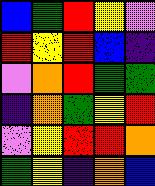[["blue", "green", "red", "yellow", "violet"], ["red", "yellow", "red", "blue", "indigo"], ["violet", "orange", "red", "green", "green"], ["indigo", "orange", "green", "yellow", "red"], ["violet", "yellow", "red", "red", "orange"], ["green", "yellow", "indigo", "orange", "blue"]]